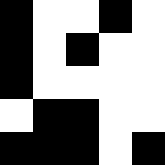[["black", "white", "white", "black", "white"], ["black", "white", "black", "white", "white"], ["black", "white", "white", "white", "white"], ["white", "black", "black", "white", "white"], ["black", "black", "black", "white", "black"]]